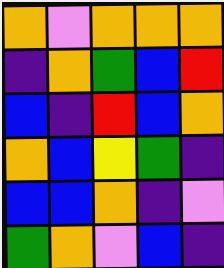[["orange", "violet", "orange", "orange", "orange"], ["indigo", "orange", "green", "blue", "red"], ["blue", "indigo", "red", "blue", "orange"], ["orange", "blue", "yellow", "green", "indigo"], ["blue", "blue", "orange", "indigo", "violet"], ["green", "orange", "violet", "blue", "indigo"]]